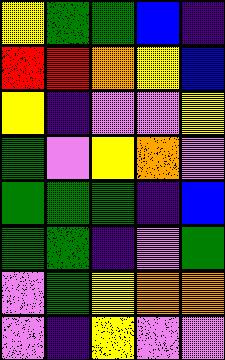[["yellow", "green", "green", "blue", "indigo"], ["red", "red", "orange", "yellow", "blue"], ["yellow", "indigo", "violet", "violet", "yellow"], ["green", "violet", "yellow", "orange", "violet"], ["green", "green", "green", "indigo", "blue"], ["green", "green", "indigo", "violet", "green"], ["violet", "green", "yellow", "orange", "orange"], ["violet", "indigo", "yellow", "violet", "violet"]]